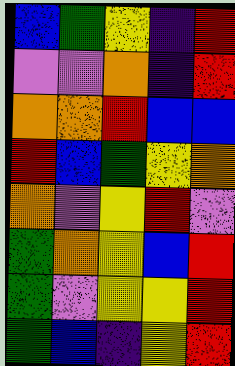[["blue", "green", "yellow", "indigo", "red"], ["violet", "violet", "orange", "indigo", "red"], ["orange", "orange", "red", "blue", "blue"], ["red", "blue", "green", "yellow", "orange"], ["orange", "violet", "yellow", "red", "violet"], ["green", "orange", "yellow", "blue", "red"], ["green", "violet", "yellow", "yellow", "red"], ["green", "blue", "indigo", "yellow", "red"]]